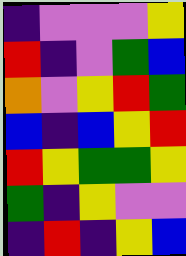[["indigo", "violet", "violet", "violet", "yellow"], ["red", "indigo", "violet", "green", "blue"], ["orange", "violet", "yellow", "red", "green"], ["blue", "indigo", "blue", "yellow", "red"], ["red", "yellow", "green", "green", "yellow"], ["green", "indigo", "yellow", "violet", "violet"], ["indigo", "red", "indigo", "yellow", "blue"]]